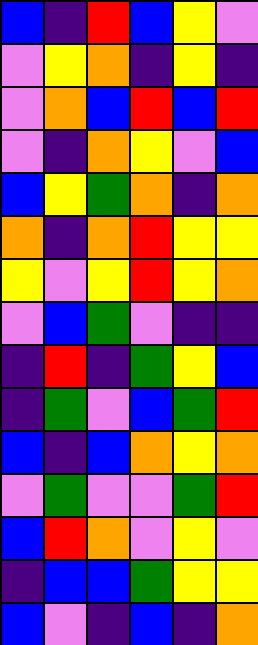[["blue", "indigo", "red", "blue", "yellow", "violet"], ["violet", "yellow", "orange", "indigo", "yellow", "indigo"], ["violet", "orange", "blue", "red", "blue", "red"], ["violet", "indigo", "orange", "yellow", "violet", "blue"], ["blue", "yellow", "green", "orange", "indigo", "orange"], ["orange", "indigo", "orange", "red", "yellow", "yellow"], ["yellow", "violet", "yellow", "red", "yellow", "orange"], ["violet", "blue", "green", "violet", "indigo", "indigo"], ["indigo", "red", "indigo", "green", "yellow", "blue"], ["indigo", "green", "violet", "blue", "green", "red"], ["blue", "indigo", "blue", "orange", "yellow", "orange"], ["violet", "green", "violet", "violet", "green", "red"], ["blue", "red", "orange", "violet", "yellow", "violet"], ["indigo", "blue", "blue", "green", "yellow", "yellow"], ["blue", "violet", "indigo", "blue", "indigo", "orange"]]